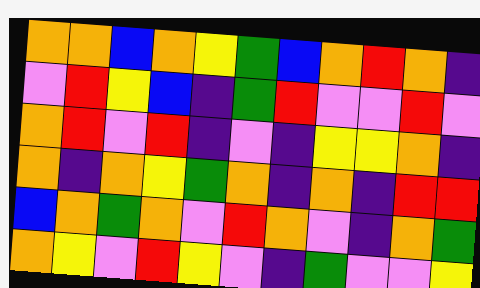[["orange", "orange", "blue", "orange", "yellow", "green", "blue", "orange", "red", "orange", "indigo"], ["violet", "red", "yellow", "blue", "indigo", "green", "red", "violet", "violet", "red", "violet"], ["orange", "red", "violet", "red", "indigo", "violet", "indigo", "yellow", "yellow", "orange", "indigo"], ["orange", "indigo", "orange", "yellow", "green", "orange", "indigo", "orange", "indigo", "red", "red"], ["blue", "orange", "green", "orange", "violet", "red", "orange", "violet", "indigo", "orange", "green"], ["orange", "yellow", "violet", "red", "yellow", "violet", "indigo", "green", "violet", "violet", "yellow"]]